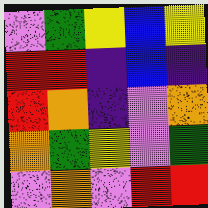[["violet", "green", "yellow", "blue", "yellow"], ["red", "red", "indigo", "blue", "indigo"], ["red", "orange", "indigo", "violet", "orange"], ["orange", "green", "yellow", "violet", "green"], ["violet", "orange", "violet", "red", "red"]]